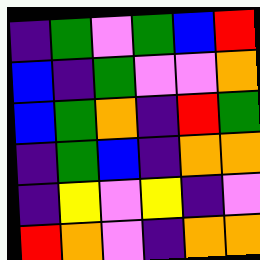[["indigo", "green", "violet", "green", "blue", "red"], ["blue", "indigo", "green", "violet", "violet", "orange"], ["blue", "green", "orange", "indigo", "red", "green"], ["indigo", "green", "blue", "indigo", "orange", "orange"], ["indigo", "yellow", "violet", "yellow", "indigo", "violet"], ["red", "orange", "violet", "indigo", "orange", "orange"]]